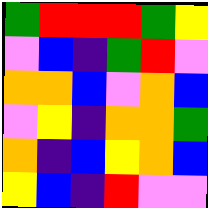[["green", "red", "red", "red", "green", "yellow"], ["violet", "blue", "indigo", "green", "red", "violet"], ["orange", "orange", "blue", "violet", "orange", "blue"], ["violet", "yellow", "indigo", "orange", "orange", "green"], ["orange", "indigo", "blue", "yellow", "orange", "blue"], ["yellow", "blue", "indigo", "red", "violet", "violet"]]